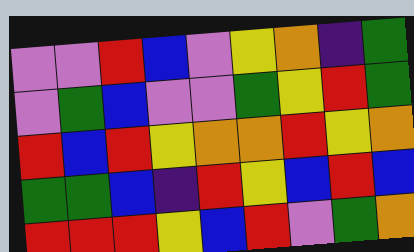[["violet", "violet", "red", "blue", "violet", "yellow", "orange", "indigo", "green"], ["violet", "green", "blue", "violet", "violet", "green", "yellow", "red", "green"], ["red", "blue", "red", "yellow", "orange", "orange", "red", "yellow", "orange"], ["green", "green", "blue", "indigo", "red", "yellow", "blue", "red", "blue"], ["red", "red", "red", "yellow", "blue", "red", "violet", "green", "orange"]]